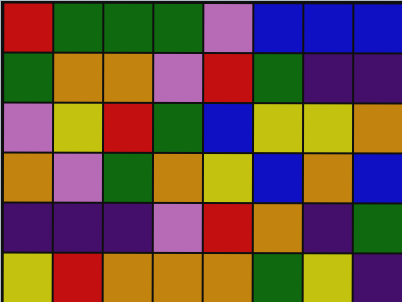[["red", "green", "green", "green", "violet", "blue", "blue", "blue"], ["green", "orange", "orange", "violet", "red", "green", "indigo", "indigo"], ["violet", "yellow", "red", "green", "blue", "yellow", "yellow", "orange"], ["orange", "violet", "green", "orange", "yellow", "blue", "orange", "blue"], ["indigo", "indigo", "indigo", "violet", "red", "orange", "indigo", "green"], ["yellow", "red", "orange", "orange", "orange", "green", "yellow", "indigo"]]